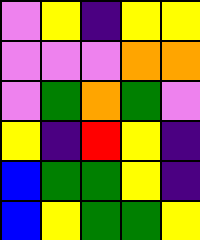[["violet", "yellow", "indigo", "yellow", "yellow"], ["violet", "violet", "violet", "orange", "orange"], ["violet", "green", "orange", "green", "violet"], ["yellow", "indigo", "red", "yellow", "indigo"], ["blue", "green", "green", "yellow", "indigo"], ["blue", "yellow", "green", "green", "yellow"]]